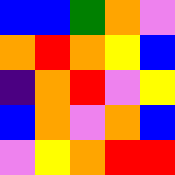[["blue", "blue", "green", "orange", "violet"], ["orange", "red", "orange", "yellow", "blue"], ["indigo", "orange", "red", "violet", "yellow"], ["blue", "orange", "violet", "orange", "blue"], ["violet", "yellow", "orange", "red", "red"]]